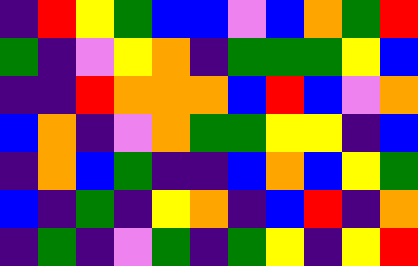[["indigo", "red", "yellow", "green", "blue", "blue", "violet", "blue", "orange", "green", "red"], ["green", "indigo", "violet", "yellow", "orange", "indigo", "green", "green", "green", "yellow", "blue"], ["indigo", "indigo", "red", "orange", "orange", "orange", "blue", "red", "blue", "violet", "orange"], ["blue", "orange", "indigo", "violet", "orange", "green", "green", "yellow", "yellow", "indigo", "blue"], ["indigo", "orange", "blue", "green", "indigo", "indigo", "blue", "orange", "blue", "yellow", "green"], ["blue", "indigo", "green", "indigo", "yellow", "orange", "indigo", "blue", "red", "indigo", "orange"], ["indigo", "green", "indigo", "violet", "green", "indigo", "green", "yellow", "indigo", "yellow", "red"]]